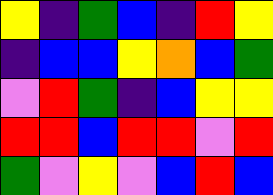[["yellow", "indigo", "green", "blue", "indigo", "red", "yellow"], ["indigo", "blue", "blue", "yellow", "orange", "blue", "green"], ["violet", "red", "green", "indigo", "blue", "yellow", "yellow"], ["red", "red", "blue", "red", "red", "violet", "red"], ["green", "violet", "yellow", "violet", "blue", "red", "blue"]]